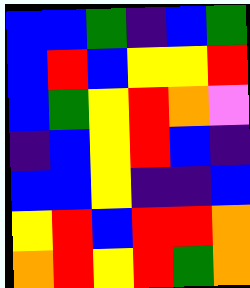[["blue", "blue", "green", "indigo", "blue", "green"], ["blue", "red", "blue", "yellow", "yellow", "red"], ["blue", "green", "yellow", "red", "orange", "violet"], ["indigo", "blue", "yellow", "red", "blue", "indigo"], ["blue", "blue", "yellow", "indigo", "indigo", "blue"], ["yellow", "red", "blue", "red", "red", "orange"], ["orange", "red", "yellow", "red", "green", "orange"]]